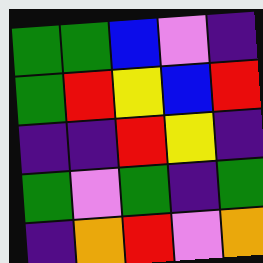[["green", "green", "blue", "violet", "indigo"], ["green", "red", "yellow", "blue", "red"], ["indigo", "indigo", "red", "yellow", "indigo"], ["green", "violet", "green", "indigo", "green"], ["indigo", "orange", "red", "violet", "orange"]]